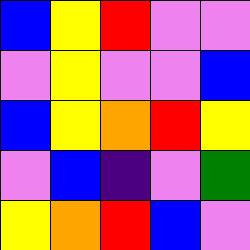[["blue", "yellow", "red", "violet", "violet"], ["violet", "yellow", "violet", "violet", "blue"], ["blue", "yellow", "orange", "red", "yellow"], ["violet", "blue", "indigo", "violet", "green"], ["yellow", "orange", "red", "blue", "violet"]]